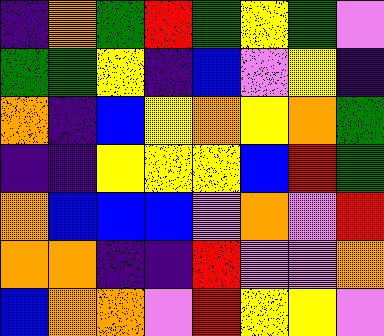[["indigo", "orange", "green", "red", "green", "yellow", "green", "violet"], ["green", "green", "yellow", "indigo", "blue", "violet", "yellow", "indigo"], ["orange", "indigo", "blue", "yellow", "orange", "yellow", "orange", "green"], ["indigo", "indigo", "yellow", "yellow", "yellow", "blue", "red", "green"], ["orange", "blue", "blue", "blue", "violet", "orange", "violet", "red"], ["orange", "orange", "indigo", "indigo", "red", "violet", "violet", "orange"], ["blue", "orange", "orange", "violet", "red", "yellow", "yellow", "violet"]]